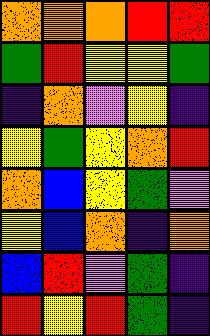[["orange", "orange", "orange", "red", "red"], ["green", "red", "yellow", "yellow", "green"], ["indigo", "orange", "violet", "yellow", "indigo"], ["yellow", "green", "yellow", "orange", "red"], ["orange", "blue", "yellow", "green", "violet"], ["yellow", "blue", "orange", "indigo", "orange"], ["blue", "red", "violet", "green", "indigo"], ["red", "yellow", "red", "green", "indigo"]]